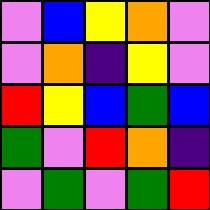[["violet", "blue", "yellow", "orange", "violet"], ["violet", "orange", "indigo", "yellow", "violet"], ["red", "yellow", "blue", "green", "blue"], ["green", "violet", "red", "orange", "indigo"], ["violet", "green", "violet", "green", "red"]]